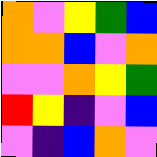[["orange", "violet", "yellow", "green", "blue"], ["orange", "orange", "blue", "violet", "orange"], ["violet", "violet", "orange", "yellow", "green"], ["red", "yellow", "indigo", "violet", "blue"], ["violet", "indigo", "blue", "orange", "violet"]]